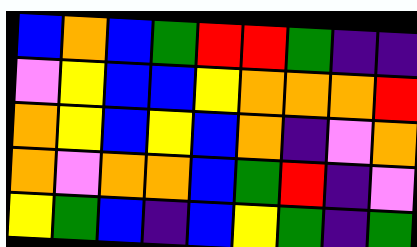[["blue", "orange", "blue", "green", "red", "red", "green", "indigo", "indigo"], ["violet", "yellow", "blue", "blue", "yellow", "orange", "orange", "orange", "red"], ["orange", "yellow", "blue", "yellow", "blue", "orange", "indigo", "violet", "orange"], ["orange", "violet", "orange", "orange", "blue", "green", "red", "indigo", "violet"], ["yellow", "green", "blue", "indigo", "blue", "yellow", "green", "indigo", "green"]]